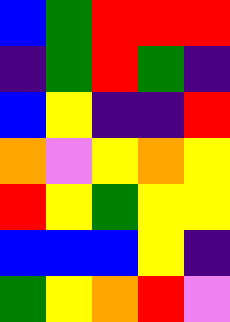[["blue", "green", "red", "red", "red"], ["indigo", "green", "red", "green", "indigo"], ["blue", "yellow", "indigo", "indigo", "red"], ["orange", "violet", "yellow", "orange", "yellow"], ["red", "yellow", "green", "yellow", "yellow"], ["blue", "blue", "blue", "yellow", "indigo"], ["green", "yellow", "orange", "red", "violet"]]